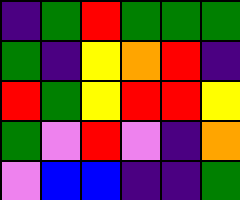[["indigo", "green", "red", "green", "green", "green"], ["green", "indigo", "yellow", "orange", "red", "indigo"], ["red", "green", "yellow", "red", "red", "yellow"], ["green", "violet", "red", "violet", "indigo", "orange"], ["violet", "blue", "blue", "indigo", "indigo", "green"]]